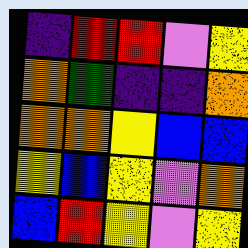[["indigo", "red", "red", "violet", "yellow"], ["orange", "green", "indigo", "indigo", "orange"], ["orange", "orange", "yellow", "blue", "blue"], ["yellow", "blue", "yellow", "violet", "orange"], ["blue", "red", "yellow", "violet", "yellow"]]